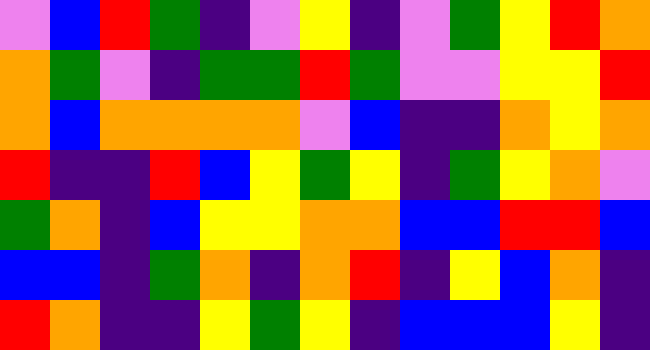[["violet", "blue", "red", "green", "indigo", "violet", "yellow", "indigo", "violet", "green", "yellow", "red", "orange"], ["orange", "green", "violet", "indigo", "green", "green", "red", "green", "violet", "violet", "yellow", "yellow", "red"], ["orange", "blue", "orange", "orange", "orange", "orange", "violet", "blue", "indigo", "indigo", "orange", "yellow", "orange"], ["red", "indigo", "indigo", "red", "blue", "yellow", "green", "yellow", "indigo", "green", "yellow", "orange", "violet"], ["green", "orange", "indigo", "blue", "yellow", "yellow", "orange", "orange", "blue", "blue", "red", "red", "blue"], ["blue", "blue", "indigo", "green", "orange", "indigo", "orange", "red", "indigo", "yellow", "blue", "orange", "indigo"], ["red", "orange", "indigo", "indigo", "yellow", "green", "yellow", "indigo", "blue", "blue", "blue", "yellow", "indigo"]]